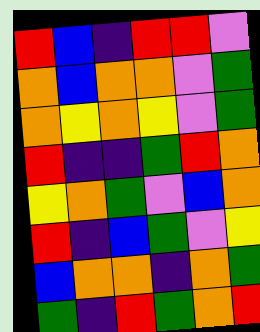[["red", "blue", "indigo", "red", "red", "violet"], ["orange", "blue", "orange", "orange", "violet", "green"], ["orange", "yellow", "orange", "yellow", "violet", "green"], ["red", "indigo", "indigo", "green", "red", "orange"], ["yellow", "orange", "green", "violet", "blue", "orange"], ["red", "indigo", "blue", "green", "violet", "yellow"], ["blue", "orange", "orange", "indigo", "orange", "green"], ["green", "indigo", "red", "green", "orange", "red"]]